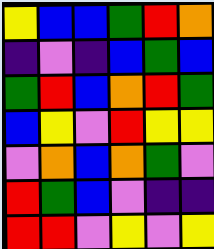[["yellow", "blue", "blue", "green", "red", "orange"], ["indigo", "violet", "indigo", "blue", "green", "blue"], ["green", "red", "blue", "orange", "red", "green"], ["blue", "yellow", "violet", "red", "yellow", "yellow"], ["violet", "orange", "blue", "orange", "green", "violet"], ["red", "green", "blue", "violet", "indigo", "indigo"], ["red", "red", "violet", "yellow", "violet", "yellow"]]